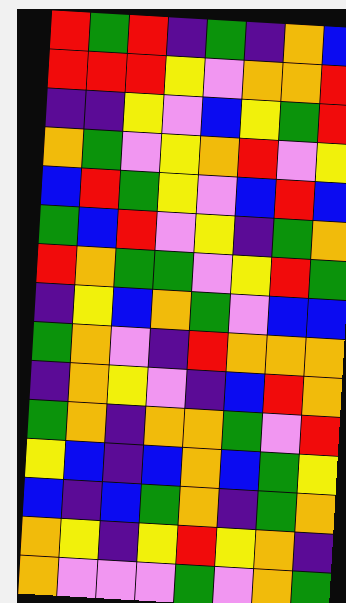[["red", "green", "red", "indigo", "green", "indigo", "orange", "blue"], ["red", "red", "red", "yellow", "violet", "orange", "orange", "red"], ["indigo", "indigo", "yellow", "violet", "blue", "yellow", "green", "red"], ["orange", "green", "violet", "yellow", "orange", "red", "violet", "yellow"], ["blue", "red", "green", "yellow", "violet", "blue", "red", "blue"], ["green", "blue", "red", "violet", "yellow", "indigo", "green", "orange"], ["red", "orange", "green", "green", "violet", "yellow", "red", "green"], ["indigo", "yellow", "blue", "orange", "green", "violet", "blue", "blue"], ["green", "orange", "violet", "indigo", "red", "orange", "orange", "orange"], ["indigo", "orange", "yellow", "violet", "indigo", "blue", "red", "orange"], ["green", "orange", "indigo", "orange", "orange", "green", "violet", "red"], ["yellow", "blue", "indigo", "blue", "orange", "blue", "green", "yellow"], ["blue", "indigo", "blue", "green", "orange", "indigo", "green", "orange"], ["orange", "yellow", "indigo", "yellow", "red", "yellow", "orange", "indigo"], ["orange", "violet", "violet", "violet", "green", "violet", "orange", "green"]]